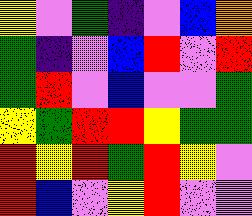[["yellow", "violet", "green", "indigo", "violet", "blue", "orange"], ["green", "indigo", "violet", "blue", "red", "violet", "red"], ["green", "red", "violet", "blue", "violet", "violet", "green"], ["yellow", "green", "red", "red", "yellow", "green", "green"], ["red", "yellow", "red", "green", "red", "yellow", "violet"], ["red", "blue", "violet", "yellow", "red", "violet", "violet"]]